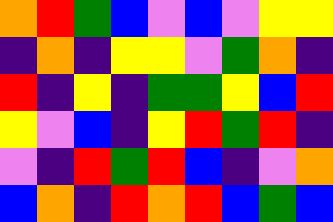[["orange", "red", "green", "blue", "violet", "blue", "violet", "yellow", "yellow"], ["indigo", "orange", "indigo", "yellow", "yellow", "violet", "green", "orange", "indigo"], ["red", "indigo", "yellow", "indigo", "green", "green", "yellow", "blue", "red"], ["yellow", "violet", "blue", "indigo", "yellow", "red", "green", "red", "indigo"], ["violet", "indigo", "red", "green", "red", "blue", "indigo", "violet", "orange"], ["blue", "orange", "indigo", "red", "orange", "red", "blue", "green", "blue"]]